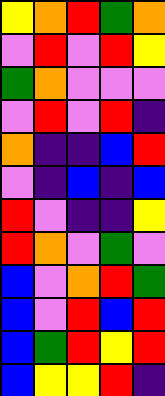[["yellow", "orange", "red", "green", "orange"], ["violet", "red", "violet", "red", "yellow"], ["green", "orange", "violet", "violet", "violet"], ["violet", "red", "violet", "red", "indigo"], ["orange", "indigo", "indigo", "blue", "red"], ["violet", "indigo", "blue", "indigo", "blue"], ["red", "violet", "indigo", "indigo", "yellow"], ["red", "orange", "violet", "green", "violet"], ["blue", "violet", "orange", "red", "green"], ["blue", "violet", "red", "blue", "red"], ["blue", "green", "red", "yellow", "red"], ["blue", "yellow", "yellow", "red", "indigo"]]